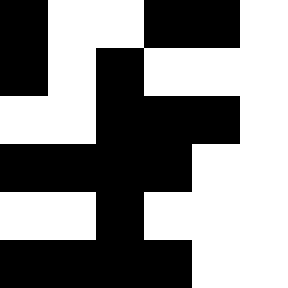[["black", "white", "white", "black", "black", "white"], ["black", "white", "black", "white", "white", "white"], ["white", "white", "black", "black", "black", "white"], ["black", "black", "black", "black", "white", "white"], ["white", "white", "black", "white", "white", "white"], ["black", "black", "black", "black", "white", "white"]]